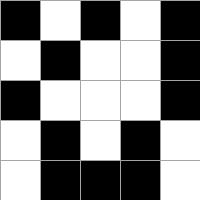[["black", "white", "black", "white", "black"], ["white", "black", "white", "white", "black"], ["black", "white", "white", "white", "black"], ["white", "black", "white", "black", "white"], ["white", "black", "black", "black", "white"]]